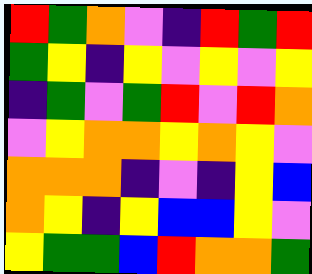[["red", "green", "orange", "violet", "indigo", "red", "green", "red"], ["green", "yellow", "indigo", "yellow", "violet", "yellow", "violet", "yellow"], ["indigo", "green", "violet", "green", "red", "violet", "red", "orange"], ["violet", "yellow", "orange", "orange", "yellow", "orange", "yellow", "violet"], ["orange", "orange", "orange", "indigo", "violet", "indigo", "yellow", "blue"], ["orange", "yellow", "indigo", "yellow", "blue", "blue", "yellow", "violet"], ["yellow", "green", "green", "blue", "red", "orange", "orange", "green"]]